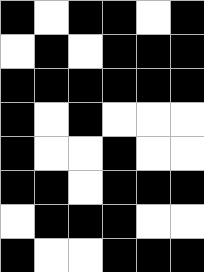[["black", "white", "black", "black", "white", "black"], ["white", "black", "white", "black", "black", "black"], ["black", "black", "black", "black", "black", "black"], ["black", "white", "black", "white", "white", "white"], ["black", "white", "white", "black", "white", "white"], ["black", "black", "white", "black", "black", "black"], ["white", "black", "black", "black", "white", "white"], ["black", "white", "white", "black", "black", "black"]]